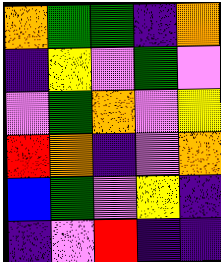[["orange", "green", "green", "indigo", "orange"], ["indigo", "yellow", "violet", "green", "violet"], ["violet", "green", "orange", "violet", "yellow"], ["red", "orange", "indigo", "violet", "orange"], ["blue", "green", "violet", "yellow", "indigo"], ["indigo", "violet", "red", "indigo", "indigo"]]